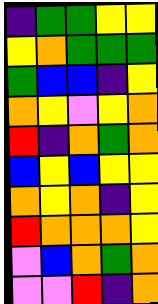[["indigo", "green", "green", "yellow", "yellow"], ["yellow", "orange", "green", "green", "green"], ["green", "blue", "blue", "indigo", "yellow"], ["orange", "yellow", "violet", "yellow", "orange"], ["red", "indigo", "orange", "green", "orange"], ["blue", "yellow", "blue", "yellow", "yellow"], ["orange", "yellow", "orange", "indigo", "yellow"], ["red", "orange", "orange", "orange", "yellow"], ["violet", "blue", "orange", "green", "orange"], ["violet", "violet", "red", "indigo", "orange"]]